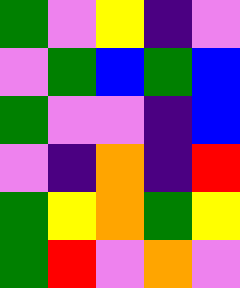[["green", "violet", "yellow", "indigo", "violet"], ["violet", "green", "blue", "green", "blue"], ["green", "violet", "violet", "indigo", "blue"], ["violet", "indigo", "orange", "indigo", "red"], ["green", "yellow", "orange", "green", "yellow"], ["green", "red", "violet", "orange", "violet"]]